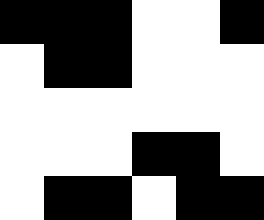[["black", "black", "black", "white", "white", "black"], ["white", "black", "black", "white", "white", "white"], ["white", "white", "white", "white", "white", "white"], ["white", "white", "white", "black", "black", "white"], ["white", "black", "black", "white", "black", "black"]]